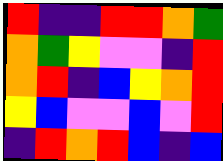[["red", "indigo", "indigo", "red", "red", "orange", "green"], ["orange", "green", "yellow", "violet", "violet", "indigo", "red"], ["orange", "red", "indigo", "blue", "yellow", "orange", "red"], ["yellow", "blue", "violet", "violet", "blue", "violet", "red"], ["indigo", "red", "orange", "red", "blue", "indigo", "blue"]]